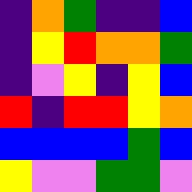[["indigo", "orange", "green", "indigo", "indigo", "blue"], ["indigo", "yellow", "red", "orange", "orange", "green"], ["indigo", "violet", "yellow", "indigo", "yellow", "blue"], ["red", "indigo", "red", "red", "yellow", "orange"], ["blue", "blue", "blue", "blue", "green", "blue"], ["yellow", "violet", "violet", "green", "green", "violet"]]